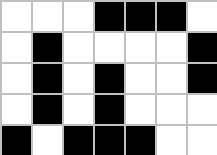[["white", "white", "white", "black", "black", "black", "white"], ["white", "black", "white", "white", "white", "white", "black"], ["white", "black", "white", "black", "white", "white", "black"], ["white", "black", "white", "black", "white", "white", "white"], ["black", "white", "black", "black", "black", "white", "white"]]